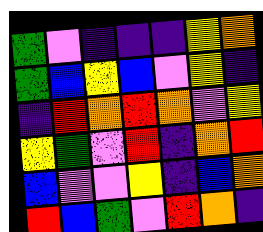[["green", "violet", "indigo", "indigo", "indigo", "yellow", "orange"], ["green", "blue", "yellow", "blue", "violet", "yellow", "indigo"], ["indigo", "red", "orange", "red", "orange", "violet", "yellow"], ["yellow", "green", "violet", "red", "indigo", "orange", "red"], ["blue", "violet", "violet", "yellow", "indigo", "blue", "orange"], ["red", "blue", "green", "violet", "red", "orange", "indigo"]]